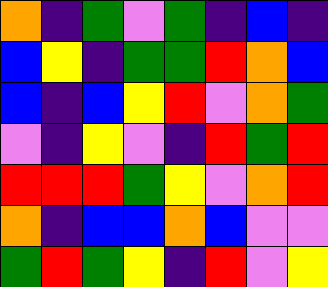[["orange", "indigo", "green", "violet", "green", "indigo", "blue", "indigo"], ["blue", "yellow", "indigo", "green", "green", "red", "orange", "blue"], ["blue", "indigo", "blue", "yellow", "red", "violet", "orange", "green"], ["violet", "indigo", "yellow", "violet", "indigo", "red", "green", "red"], ["red", "red", "red", "green", "yellow", "violet", "orange", "red"], ["orange", "indigo", "blue", "blue", "orange", "blue", "violet", "violet"], ["green", "red", "green", "yellow", "indigo", "red", "violet", "yellow"]]